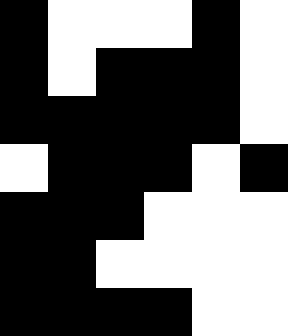[["black", "white", "white", "white", "black", "white"], ["black", "white", "black", "black", "black", "white"], ["black", "black", "black", "black", "black", "white"], ["white", "black", "black", "black", "white", "black"], ["black", "black", "black", "white", "white", "white"], ["black", "black", "white", "white", "white", "white"], ["black", "black", "black", "black", "white", "white"]]